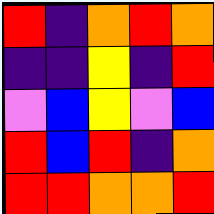[["red", "indigo", "orange", "red", "orange"], ["indigo", "indigo", "yellow", "indigo", "red"], ["violet", "blue", "yellow", "violet", "blue"], ["red", "blue", "red", "indigo", "orange"], ["red", "red", "orange", "orange", "red"]]